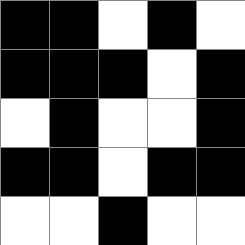[["black", "black", "white", "black", "white"], ["black", "black", "black", "white", "black"], ["white", "black", "white", "white", "black"], ["black", "black", "white", "black", "black"], ["white", "white", "black", "white", "white"]]